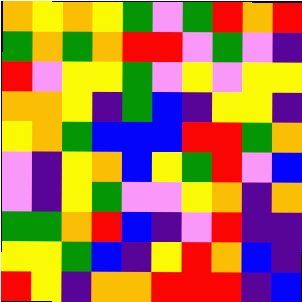[["orange", "yellow", "orange", "yellow", "green", "violet", "green", "red", "orange", "red"], ["green", "orange", "green", "orange", "red", "red", "violet", "green", "violet", "indigo"], ["red", "violet", "yellow", "yellow", "green", "violet", "yellow", "violet", "yellow", "yellow"], ["orange", "orange", "yellow", "indigo", "green", "blue", "indigo", "yellow", "yellow", "indigo"], ["yellow", "orange", "green", "blue", "blue", "blue", "red", "red", "green", "orange"], ["violet", "indigo", "yellow", "orange", "blue", "yellow", "green", "red", "violet", "blue"], ["violet", "indigo", "yellow", "green", "violet", "violet", "yellow", "orange", "indigo", "orange"], ["green", "green", "orange", "red", "blue", "indigo", "violet", "red", "indigo", "indigo"], ["yellow", "yellow", "green", "blue", "indigo", "yellow", "red", "orange", "blue", "indigo"], ["red", "yellow", "indigo", "orange", "orange", "red", "red", "red", "indigo", "blue"]]